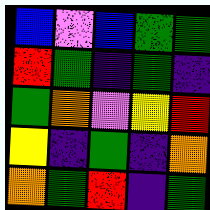[["blue", "violet", "blue", "green", "green"], ["red", "green", "indigo", "green", "indigo"], ["green", "orange", "violet", "yellow", "red"], ["yellow", "indigo", "green", "indigo", "orange"], ["orange", "green", "red", "indigo", "green"]]